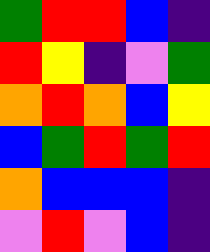[["green", "red", "red", "blue", "indigo"], ["red", "yellow", "indigo", "violet", "green"], ["orange", "red", "orange", "blue", "yellow"], ["blue", "green", "red", "green", "red"], ["orange", "blue", "blue", "blue", "indigo"], ["violet", "red", "violet", "blue", "indigo"]]